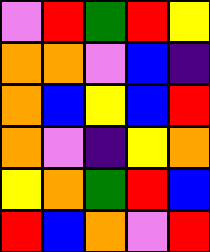[["violet", "red", "green", "red", "yellow"], ["orange", "orange", "violet", "blue", "indigo"], ["orange", "blue", "yellow", "blue", "red"], ["orange", "violet", "indigo", "yellow", "orange"], ["yellow", "orange", "green", "red", "blue"], ["red", "blue", "orange", "violet", "red"]]